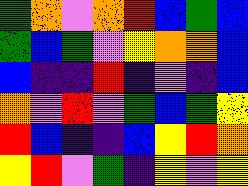[["green", "orange", "violet", "orange", "red", "blue", "green", "blue"], ["green", "blue", "green", "violet", "yellow", "orange", "orange", "blue"], ["blue", "indigo", "indigo", "red", "indigo", "violet", "indigo", "blue"], ["orange", "violet", "red", "violet", "green", "blue", "green", "yellow"], ["red", "blue", "indigo", "indigo", "blue", "yellow", "red", "orange"], ["yellow", "red", "violet", "green", "indigo", "yellow", "violet", "yellow"]]